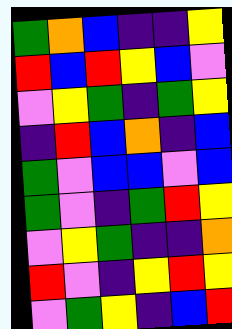[["green", "orange", "blue", "indigo", "indigo", "yellow"], ["red", "blue", "red", "yellow", "blue", "violet"], ["violet", "yellow", "green", "indigo", "green", "yellow"], ["indigo", "red", "blue", "orange", "indigo", "blue"], ["green", "violet", "blue", "blue", "violet", "blue"], ["green", "violet", "indigo", "green", "red", "yellow"], ["violet", "yellow", "green", "indigo", "indigo", "orange"], ["red", "violet", "indigo", "yellow", "red", "yellow"], ["violet", "green", "yellow", "indigo", "blue", "red"]]